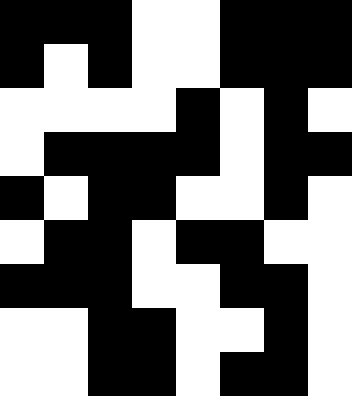[["black", "black", "black", "white", "white", "black", "black", "black"], ["black", "white", "black", "white", "white", "black", "black", "black"], ["white", "white", "white", "white", "black", "white", "black", "white"], ["white", "black", "black", "black", "black", "white", "black", "black"], ["black", "white", "black", "black", "white", "white", "black", "white"], ["white", "black", "black", "white", "black", "black", "white", "white"], ["black", "black", "black", "white", "white", "black", "black", "white"], ["white", "white", "black", "black", "white", "white", "black", "white"], ["white", "white", "black", "black", "white", "black", "black", "white"]]